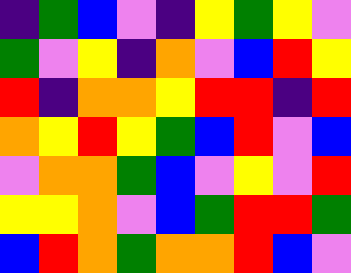[["indigo", "green", "blue", "violet", "indigo", "yellow", "green", "yellow", "violet"], ["green", "violet", "yellow", "indigo", "orange", "violet", "blue", "red", "yellow"], ["red", "indigo", "orange", "orange", "yellow", "red", "red", "indigo", "red"], ["orange", "yellow", "red", "yellow", "green", "blue", "red", "violet", "blue"], ["violet", "orange", "orange", "green", "blue", "violet", "yellow", "violet", "red"], ["yellow", "yellow", "orange", "violet", "blue", "green", "red", "red", "green"], ["blue", "red", "orange", "green", "orange", "orange", "red", "blue", "violet"]]